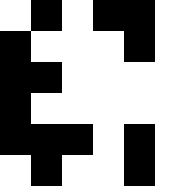[["white", "black", "white", "black", "black", "white"], ["black", "white", "white", "white", "black", "white"], ["black", "black", "white", "white", "white", "white"], ["black", "white", "white", "white", "white", "white"], ["black", "black", "black", "white", "black", "white"], ["white", "black", "white", "white", "black", "white"]]